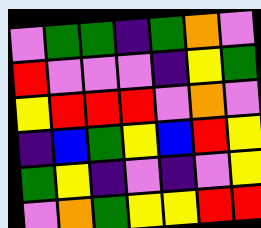[["violet", "green", "green", "indigo", "green", "orange", "violet"], ["red", "violet", "violet", "violet", "indigo", "yellow", "green"], ["yellow", "red", "red", "red", "violet", "orange", "violet"], ["indigo", "blue", "green", "yellow", "blue", "red", "yellow"], ["green", "yellow", "indigo", "violet", "indigo", "violet", "yellow"], ["violet", "orange", "green", "yellow", "yellow", "red", "red"]]